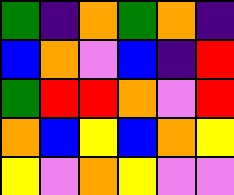[["green", "indigo", "orange", "green", "orange", "indigo"], ["blue", "orange", "violet", "blue", "indigo", "red"], ["green", "red", "red", "orange", "violet", "red"], ["orange", "blue", "yellow", "blue", "orange", "yellow"], ["yellow", "violet", "orange", "yellow", "violet", "violet"]]